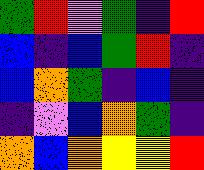[["green", "red", "violet", "green", "indigo", "red"], ["blue", "indigo", "blue", "green", "red", "indigo"], ["blue", "orange", "green", "indigo", "blue", "indigo"], ["indigo", "violet", "blue", "orange", "green", "indigo"], ["orange", "blue", "orange", "yellow", "yellow", "red"]]